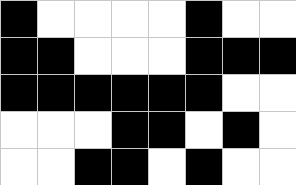[["black", "white", "white", "white", "white", "black", "white", "white"], ["black", "black", "white", "white", "white", "black", "black", "black"], ["black", "black", "black", "black", "black", "black", "white", "white"], ["white", "white", "white", "black", "black", "white", "black", "white"], ["white", "white", "black", "black", "white", "black", "white", "white"]]